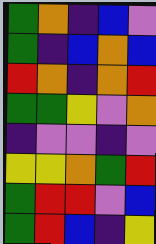[["green", "orange", "indigo", "blue", "violet"], ["green", "indigo", "blue", "orange", "blue"], ["red", "orange", "indigo", "orange", "red"], ["green", "green", "yellow", "violet", "orange"], ["indigo", "violet", "violet", "indigo", "violet"], ["yellow", "yellow", "orange", "green", "red"], ["green", "red", "red", "violet", "blue"], ["green", "red", "blue", "indigo", "yellow"]]